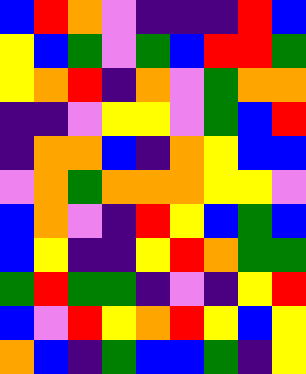[["blue", "red", "orange", "violet", "indigo", "indigo", "indigo", "red", "blue"], ["yellow", "blue", "green", "violet", "green", "blue", "red", "red", "green"], ["yellow", "orange", "red", "indigo", "orange", "violet", "green", "orange", "orange"], ["indigo", "indigo", "violet", "yellow", "yellow", "violet", "green", "blue", "red"], ["indigo", "orange", "orange", "blue", "indigo", "orange", "yellow", "blue", "blue"], ["violet", "orange", "green", "orange", "orange", "orange", "yellow", "yellow", "violet"], ["blue", "orange", "violet", "indigo", "red", "yellow", "blue", "green", "blue"], ["blue", "yellow", "indigo", "indigo", "yellow", "red", "orange", "green", "green"], ["green", "red", "green", "green", "indigo", "violet", "indigo", "yellow", "red"], ["blue", "violet", "red", "yellow", "orange", "red", "yellow", "blue", "yellow"], ["orange", "blue", "indigo", "green", "blue", "blue", "green", "indigo", "yellow"]]